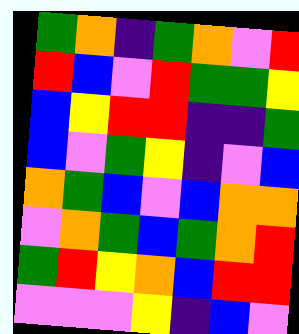[["green", "orange", "indigo", "green", "orange", "violet", "red"], ["red", "blue", "violet", "red", "green", "green", "yellow"], ["blue", "yellow", "red", "red", "indigo", "indigo", "green"], ["blue", "violet", "green", "yellow", "indigo", "violet", "blue"], ["orange", "green", "blue", "violet", "blue", "orange", "orange"], ["violet", "orange", "green", "blue", "green", "orange", "red"], ["green", "red", "yellow", "orange", "blue", "red", "red"], ["violet", "violet", "violet", "yellow", "indigo", "blue", "violet"]]